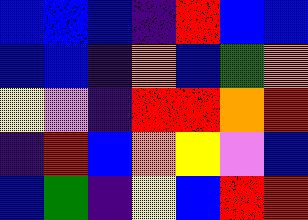[["blue", "blue", "blue", "indigo", "red", "blue", "blue"], ["blue", "blue", "indigo", "orange", "blue", "green", "orange"], ["yellow", "violet", "indigo", "red", "red", "orange", "red"], ["indigo", "red", "blue", "orange", "yellow", "violet", "blue"], ["blue", "green", "indigo", "yellow", "blue", "red", "red"]]